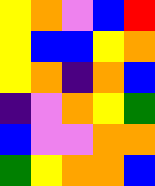[["yellow", "orange", "violet", "blue", "red"], ["yellow", "blue", "blue", "yellow", "orange"], ["yellow", "orange", "indigo", "orange", "blue"], ["indigo", "violet", "orange", "yellow", "green"], ["blue", "violet", "violet", "orange", "orange"], ["green", "yellow", "orange", "orange", "blue"]]